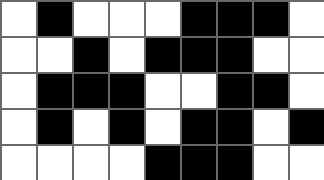[["white", "black", "white", "white", "white", "black", "black", "black", "white"], ["white", "white", "black", "white", "black", "black", "black", "white", "white"], ["white", "black", "black", "black", "white", "white", "black", "black", "white"], ["white", "black", "white", "black", "white", "black", "black", "white", "black"], ["white", "white", "white", "white", "black", "black", "black", "white", "white"]]